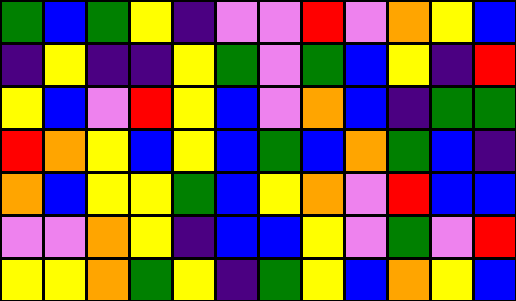[["green", "blue", "green", "yellow", "indigo", "violet", "violet", "red", "violet", "orange", "yellow", "blue"], ["indigo", "yellow", "indigo", "indigo", "yellow", "green", "violet", "green", "blue", "yellow", "indigo", "red"], ["yellow", "blue", "violet", "red", "yellow", "blue", "violet", "orange", "blue", "indigo", "green", "green"], ["red", "orange", "yellow", "blue", "yellow", "blue", "green", "blue", "orange", "green", "blue", "indigo"], ["orange", "blue", "yellow", "yellow", "green", "blue", "yellow", "orange", "violet", "red", "blue", "blue"], ["violet", "violet", "orange", "yellow", "indigo", "blue", "blue", "yellow", "violet", "green", "violet", "red"], ["yellow", "yellow", "orange", "green", "yellow", "indigo", "green", "yellow", "blue", "orange", "yellow", "blue"]]